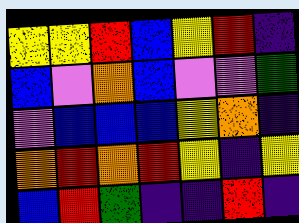[["yellow", "yellow", "red", "blue", "yellow", "red", "indigo"], ["blue", "violet", "orange", "blue", "violet", "violet", "green"], ["violet", "blue", "blue", "blue", "yellow", "orange", "indigo"], ["orange", "red", "orange", "red", "yellow", "indigo", "yellow"], ["blue", "red", "green", "indigo", "indigo", "red", "indigo"]]